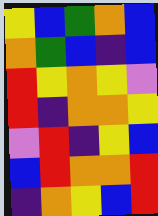[["yellow", "blue", "green", "orange", "blue"], ["orange", "green", "blue", "indigo", "blue"], ["red", "yellow", "orange", "yellow", "violet"], ["red", "indigo", "orange", "orange", "yellow"], ["violet", "red", "indigo", "yellow", "blue"], ["blue", "red", "orange", "orange", "red"], ["indigo", "orange", "yellow", "blue", "red"]]